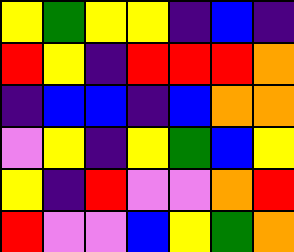[["yellow", "green", "yellow", "yellow", "indigo", "blue", "indigo"], ["red", "yellow", "indigo", "red", "red", "red", "orange"], ["indigo", "blue", "blue", "indigo", "blue", "orange", "orange"], ["violet", "yellow", "indigo", "yellow", "green", "blue", "yellow"], ["yellow", "indigo", "red", "violet", "violet", "orange", "red"], ["red", "violet", "violet", "blue", "yellow", "green", "orange"]]